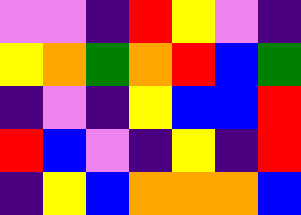[["violet", "violet", "indigo", "red", "yellow", "violet", "indigo"], ["yellow", "orange", "green", "orange", "red", "blue", "green"], ["indigo", "violet", "indigo", "yellow", "blue", "blue", "red"], ["red", "blue", "violet", "indigo", "yellow", "indigo", "red"], ["indigo", "yellow", "blue", "orange", "orange", "orange", "blue"]]